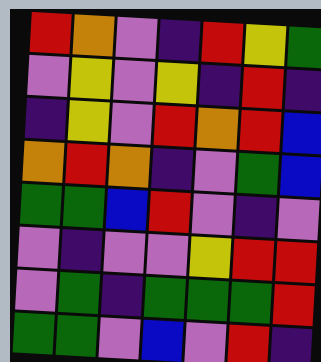[["red", "orange", "violet", "indigo", "red", "yellow", "green"], ["violet", "yellow", "violet", "yellow", "indigo", "red", "indigo"], ["indigo", "yellow", "violet", "red", "orange", "red", "blue"], ["orange", "red", "orange", "indigo", "violet", "green", "blue"], ["green", "green", "blue", "red", "violet", "indigo", "violet"], ["violet", "indigo", "violet", "violet", "yellow", "red", "red"], ["violet", "green", "indigo", "green", "green", "green", "red"], ["green", "green", "violet", "blue", "violet", "red", "indigo"]]